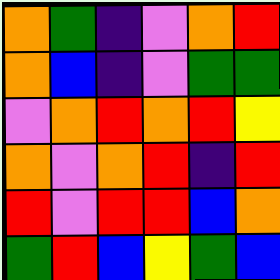[["orange", "green", "indigo", "violet", "orange", "red"], ["orange", "blue", "indigo", "violet", "green", "green"], ["violet", "orange", "red", "orange", "red", "yellow"], ["orange", "violet", "orange", "red", "indigo", "red"], ["red", "violet", "red", "red", "blue", "orange"], ["green", "red", "blue", "yellow", "green", "blue"]]